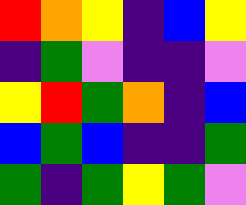[["red", "orange", "yellow", "indigo", "blue", "yellow"], ["indigo", "green", "violet", "indigo", "indigo", "violet"], ["yellow", "red", "green", "orange", "indigo", "blue"], ["blue", "green", "blue", "indigo", "indigo", "green"], ["green", "indigo", "green", "yellow", "green", "violet"]]